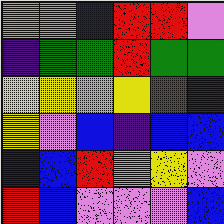[["orange", "orange", "blue", "red", "red", "violet"], ["indigo", "green", "green", "red", "green", "green"], ["yellow", "yellow", "violet", "yellow", "red", "indigo"], ["yellow", "violet", "blue", "indigo", "blue", "blue"], ["blue", "blue", "red", "violet", "yellow", "violet"], ["red", "blue", "violet", "violet", "violet", "blue"]]